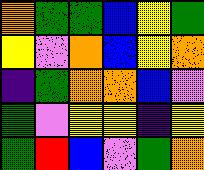[["orange", "green", "green", "blue", "yellow", "green"], ["yellow", "violet", "orange", "blue", "yellow", "orange"], ["indigo", "green", "orange", "orange", "blue", "violet"], ["green", "violet", "yellow", "yellow", "indigo", "yellow"], ["green", "red", "blue", "violet", "green", "orange"]]